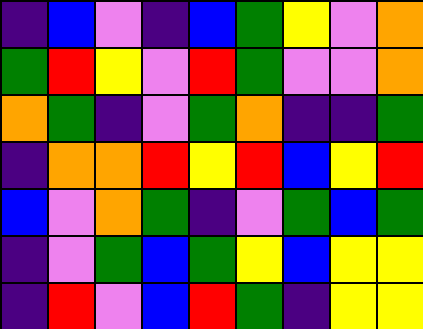[["indigo", "blue", "violet", "indigo", "blue", "green", "yellow", "violet", "orange"], ["green", "red", "yellow", "violet", "red", "green", "violet", "violet", "orange"], ["orange", "green", "indigo", "violet", "green", "orange", "indigo", "indigo", "green"], ["indigo", "orange", "orange", "red", "yellow", "red", "blue", "yellow", "red"], ["blue", "violet", "orange", "green", "indigo", "violet", "green", "blue", "green"], ["indigo", "violet", "green", "blue", "green", "yellow", "blue", "yellow", "yellow"], ["indigo", "red", "violet", "blue", "red", "green", "indigo", "yellow", "yellow"]]